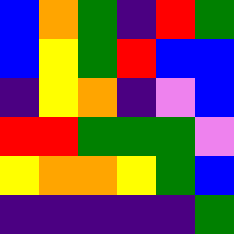[["blue", "orange", "green", "indigo", "red", "green"], ["blue", "yellow", "green", "red", "blue", "blue"], ["indigo", "yellow", "orange", "indigo", "violet", "blue"], ["red", "red", "green", "green", "green", "violet"], ["yellow", "orange", "orange", "yellow", "green", "blue"], ["indigo", "indigo", "indigo", "indigo", "indigo", "green"]]